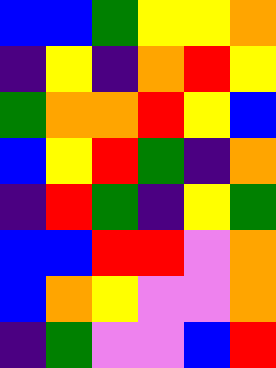[["blue", "blue", "green", "yellow", "yellow", "orange"], ["indigo", "yellow", "indigo", "orange", "red", "yellow"], ["green", "orange", "orange", "red", "yellow", "blue"], ["blue", "yellow", "red", "green", "indigo", "orange"], ["indigo", "red", "green", "indigo", "yellow", "green"], ["blue", "blue", "red", "red", "violet", "orange"], ["blue", "orange", "yellow", "violet", "violet", "orange"], ["indigo", "green", "violet", "violet", "blue", "red"]]